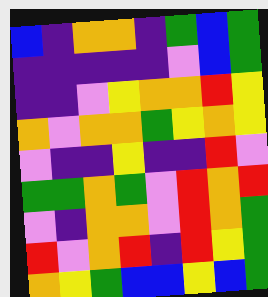[["blue", "indigo", "orange", "orange", "indigo", "green", "blue", "green"], ["indigo", "indigo", "indigo", "indigo", "indigo", "violet", "blue", "green"], ["indigo", "indigo", "violet", "yellow", "orange", "orange", "red", "yellow"], ["orange", "violet", "orange", "orange", "green", "yellow", "orange", "yellow"], ["violet", "indigo", "indigo", "yellow", "indigo", "indigo", "red", "violet"], ["green", "green", "orange", "green", "violet", "red", "orange", "red"], ["violet", "indigo", "orange", "orange", "violet", "red", "orange", "green"], ["red", "violet", "orange", "red", "indigo", "red", "yellow", "green"], ["orange", "yellow", "green", "blue", "blue", "yellow", "blue", "green"]]